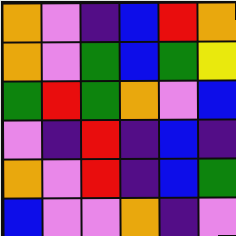[["orange", "violet", "indigo", "blue", "red", "orange"], ["orange", "violet", "green", "blue", "green", "yellow"], ["green", "red", "green", "orange", "violet", "blue"], ["violet", "indigo", "red", "indigo", "blue", "indigo"], ["orange", "violet", "red", "indigo", "blue", "green"], ["blue", "violet", "violet", "orange", "indigo", "violet"]]